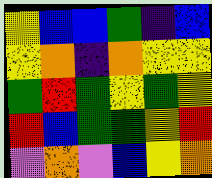[["yellow", "blue", "blue", "green", "indigo", "blue"], ["yellow", "orange", "indigo", "orange", "yellow", "yellow"], ["green", "red", "green", "yellow", "green", "yellow"], ["red", "blue", "green", "green", "yellow", "red"], ["violet", "orange", "violet", "blue", "yellow", "orange"]]